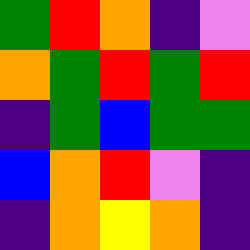[["green", "red", "orange", "indigo", "violet"], ["orange", "green", "red", "green", "red"], ["indigo", "green", "blue", "green", "green"], ["blue", "orange", "red", "violet", "indigo"], ["indigo", "orange", "yellow", "orange", "indigo"]]